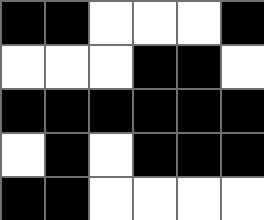[["black", "black", "white", "white", "white", "black"], ["white", "white", "white", "black", "black", "white"], ["black", "black", "black", "black", "black", "black"], ["white", "black", "white", "black", "black", "black"], ["black", "black", "white", "white", "white", "white"]]